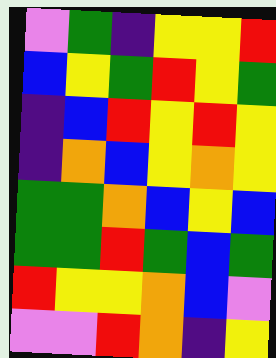[["violet", "green", "indigo", "yellow", "yellow", "red"], ["blue", "yellow", "green", "red", "yellow", "green"], ["indigo", "blue", "red", "yellow", "red", "yellow"], ["indigo", "orange", "blue", "yellow", "orange", "yellow"], ["green", "green", "orange", "blue", "yellow", "blue"], ["green", "green", "red", "green", "blue", "green"], ["red", "yellow", "yellow", "orange", "blue", "violet"], ["violet", "violet", "red", "orange", "indigo", "yellow"]]